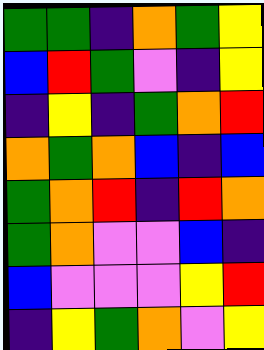[["green", "green", "indigo", "orange", "green", "yellow"], ["blue", "red", "green", "violet", "indigo", "yellow"], ["indigo", "yellow", "indigo", "green", "orange", "red"], ["orange", "green", "orange", "blue", "indigo", "blue"], ["green", "orange", "red", "indigo", "red", "orange"], ["green", "orange", "violet", "violet", "blue", "indigo"], ["blue", "violet", "violet", "violet", "yellow", "red"], ["indigo", "yellow", "green", "orange", "violet", "yellow"]]